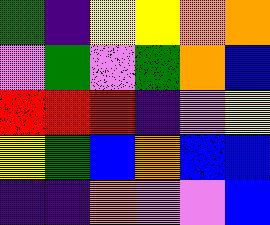[["green", "indigo", "yellow", "yellow", "orange", "orange"], ["violet", "green", "violet", "green", "orange", "blue"], ["red", "red", "red", "indigo", "violet", "yellow"], ["yellow", "green", "blue", "orange", "blue", "blue"], ["indigo", "indigo", "orange", "violet", "violet", "blue"]]